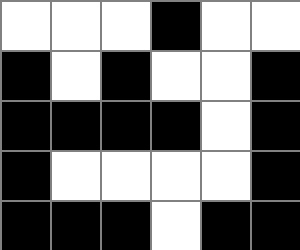[["white", "white", "white", "black", "white", "white"], ["black", "white", "black", "white", "white", "black"], ["black", "black", "black", "black", "white", "black"], ["black", "white", "white", "white", "white", "black"], ["black", "black", "black", "white", "black", "black"]]